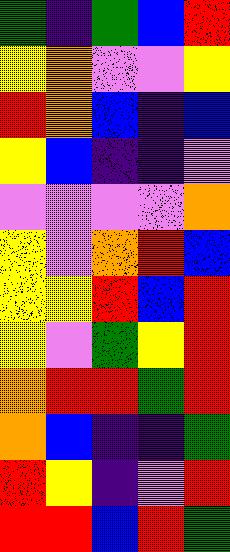[["green", "indigo", "green", "blue", "red"], ["yellow", "orange", "violet", "violet", "yellow"], ["red", "orange", "blue", "indigo", "blue"], ["yellow", "blue", "indigo", "indigo", "violet"], ["violet", "violet", "violet", "violet", "orange"], ["yellow", "violet", "orange", "red", "blue"], ["yellow", "yellow", "red", "blue", "red"], ["yellow", "violet", "green", "yellow", "red"], ["orange", "red", "red", "green", "red"], ["orange", "blue", "indigo", "indigo", "green"], ["red", "yellow", "indigo", "violet", "red"], ["red", "red", "blue", "red", "green"]]